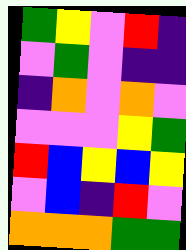[["green", "yellow", "violet", "red", "indigo"], ["violet", "green", "violet", "indigo", "indigo"], ["indigo", "orange", "violet", "orange", "violet"], ["violet", "violet", "violet", "yellow", "green"], ["red", "blue", "yellow", "blue", "yellow"], ["violet", "blue", "indigo", "red", "violet"], ["orange", "orange", "orange", "green", "green"]]